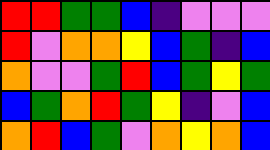[["red", "red", "green", "green", "blue", "indigo", "violet", "violet", "violet"], ["red", "violet", "orange", "orange", "yellow", "blue", "green", "indigo", "blue"], ["orange", "violet", "violet", "green", "red", "blue", "green", "yellow", "green"], ["blue", "green", "orange", "red", "green", "yellow", "indigo", "violet", "blue"], ["orange", "red", "blue", "green", "violet", "orange", "yellow", "orange", "blue"]]